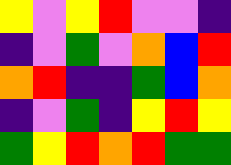[["yellow", "violet", "yellow", "red", "violet", "violet", "indigo"], ["indigo", "violet", "green", "violet", "orange", "blue", "red"], ["orange", "red", "indigo", "indigo", "green", "blue", "orange"], ["indigo", "violet", "green", "indigo", "yellow", "red", "yellow"], ["green", "yellow", "red", "orange", "red", "green", "green"]]